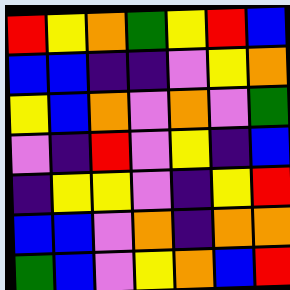[["red", "yellow", "orange", "green", "yellow", "red", "blue"], ["blue", "blue", "indigo", "indigo", "violet", "yellow", "orange"], ["yellow", "blue", "orange", "violet", "orange", "violet", "green"], ["violet", "indigo", "red", "violet", "yellow", "indigo", "blue"], ["indigo", "yellow", "yellow", "violet", "indigo", "yellow", "red"], ["blue", "blue", "violet", "orange", "indigo", "orange", "orange"], ["green", "blue", "violet", "yellow", "orange", "blue", "red"]]